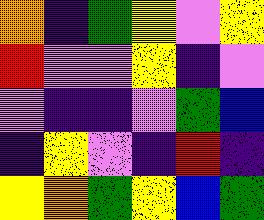[["orange", "indigo", "green", "yellow", "violet", "yellow"], ["red", "violet", "violet", "yellow", "indigo", "violet"], ["violet", "indigo", "indigo", "violet", "green", "blue"], ["indigo", "yellow", "violet", "indigo", "red", "indigo"], ["yellow", "orange", "green", "yellow", "blue", "green"]]